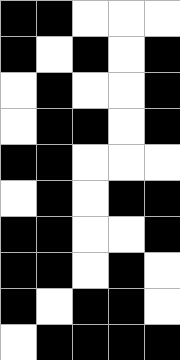[["black", "black", "white", "white", "white"], ["black", "white", "black", "white", "black"], ["white", "black", "white", "white", "black"], ["white", "black", "black", "white", "black"], ["black", "black", "white", "white", "white"], ["white", "black", "white", "black", "black"], ["black", "black", "white", "white", "black"], ["black", "black", "white", "black", "white"], ["black", "white", "black", "black", "white"], ["white", "black", "black", "black", "black"]]